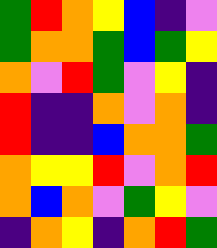[["green", "red", "orange", "yellow", "blue", "indigo", "violet"], ["green", "orange", "orange", "green", "blue", "green", "yellow"], ["orange", "violet", "red", "green", "violet", "yellow", "indigo"], ["red", "indigo", "indigo", "orange", "violet", "orange", "indigo"], ["red", "indigo", "indigo", "blue", "orange", "orange", "green"], ["orange", "yellow", "yellow", "red", "violet", "orange", "red"], ["orange", "blue", "orange", "violet", "green", "yellow", "violet"], ["indigo", "orange", "yellow", "indigo", "orange", "red", "green"]]